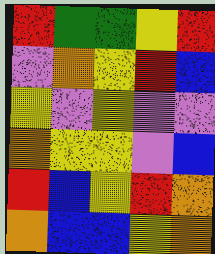[["red", "green", "green", "yellow", "red"], ["violet", "orange", "yellow", "red", "blue"], ["yellow", "violet", "yellow", "violet", "violet"], ["orange", "yellow", "yellow", "violet", "blue"], ["red", "blue", "yellow", "red", "orange"], ["orange", "blue", "blue", "yellow", "orange"]]